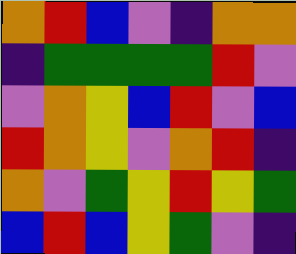[["orange", "red", "blue", "violet", "indigo", "orange", "orange"], ["indigo", "green", "green", "green", "green", "red", "violet"], ["violet", "orange", "yellow", "blue", "red", "violet", "blue"], ["red", "orange", "yellow", "violet", "orange", "red", "indigo"], ["orange", "violet", "green", "yellow", "red", "yellow", "green"], ["blue", "red", "blue", "yellow", "green", "violet", "indigo"]]